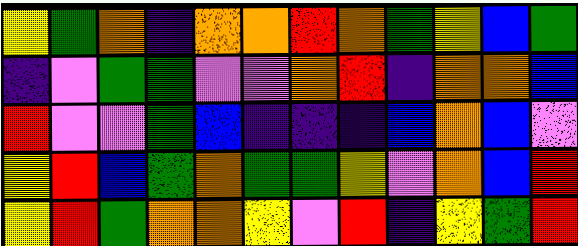[["yellow", "green", "orange", "indigo", "orange", "orange", "red", "orange", "green", "yellow", "blue", "green"], ["indigo", "violet", "green", "green", "violet", "violet", "orange", "red", "indigo", "orange", "orange", "blue"], ["red", "violet", "violet", "green", "blue", "indigo", "indigo", "indigo", "blue", "orange", "blue", "violet"], ["yellow", "red", "blue", "green", "orange", "green", "green", "yellow", "violet", "orange", "blue", "red"], ["yellow", "red", "green", "orange", "orange", "yellow", "violet", "red", "indigo", "yellow", "green", "red"]]